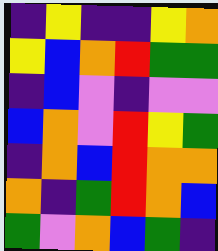[["indigo", "yellow", "indigo", "indigo", "yellow", "orange"], ["yellow", "blue", "orange", "red", "green", "green"], ["indigo", "blue", "violet", "indigo", "violet", "violet"], ["blue", "orange", "violet", "red", "yellow", "green"], ["indigo", "orange", "blue", "red", "orange", "orange"], ["orange", "indigo", "green", "red", "orange", "blue"], ["green", "violet", "orange", "blue", "green", "indigo"]]